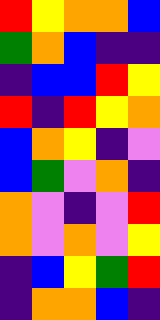[["red", "yellow", "orange", "orange", "blue"], ["green", "orange", "blue", "indigo", "indigo"], ["indigo", "blue", "blue", "red", "yellow"], ["red", "indigo", "red", "yellow", "orange"], ["blue", "orange", "yellow", "indigo", "violet"], ["blue", "green", "violet", "orange", "indigo"], ["orange", "violet", "indigo", "violet", "red"], ["orange", "violet", "orange", "violet", "yellow"], ["indigo", "blue", "yellow", "green", "red"], ["indigo", "orange", "orange", "blue", "indigo"]]